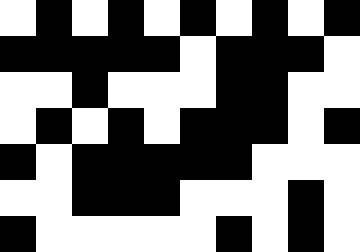[["white", "black", "white", "black", "white", "black", "white", "black", "white", "black"], ["black", "black", "black", "black", "black", "white", "black", "black", "black", "white"], ["white", "white", "black", "white", "white", "white", "black", "black", "white", "white"], ["white", "black", "white", "black", "white", "black", "black", "black", "white", "black"], ["black", "white", "black", "black", "black", "black", "black", "white", "white", "white"], ["white", "white", "black", "black", "black", "white", "white", "white", "black", "white"], ["black", "white", "white", "white", "white", "white", "black", "white", "black", "white"]]